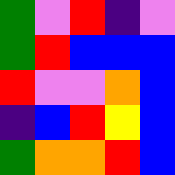[["green", "violet", "red", "indigo", "violet"], ["green", "red", "blue", "blue", "blue"], ["red", "violet", "violet", "orange", "blue"], ["indigo", "blue", "red", "yellow", "blue"], ["green", "orange", "orange", "red", "blue"]]